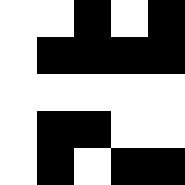[["white", "white", "black", "white", "black"], ["white", "black", "black", "black", "black"], ["white", "white", "white", "white", "white"], ["white", "black", "black", "white", "white"], ["white", "black", "white", "black", "black"]]